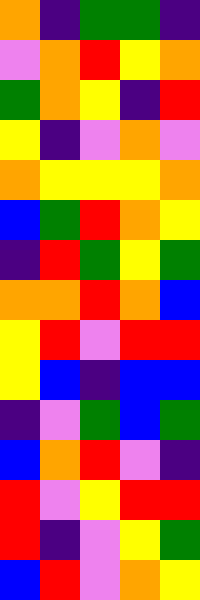[["orange", "indigo", "green", "green", "indigo"], ["violet", "orange", "red", "yellow", "orange"], ["green", "orange", "yellow", "indigo", "red"], ["yellow", "indigo", "violet", "orange", "violet"], ["orange", "yellow", "yellow", "yellow", "orange"], ["blue", "green", "red", "orange", "yellow"], ["indigo", "red", "green", "yellow", "green"], ["orange", "orange", "red", "orange", "blue"], ["yellow", "red", "violet", "red", "red"], ["yellow", "blue", "indigo", "blue", "blue"], ["indigo", "violet", "green", "blue", "green"], ["blue", "orange", "red", "violet", "indigo"], ["red", "violet", "yellow", "red", "red"], ["red", "indigo", "violet", "yellow", "green"], ["blue", "red", "violet", "orange", "yellow"]]